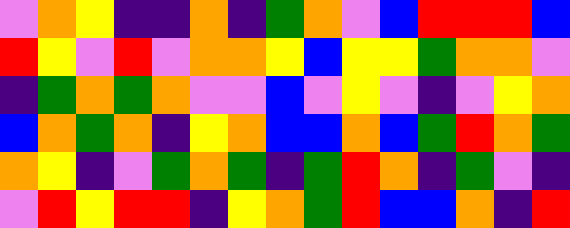[["violet", "orange", "yellow", "indigo", "indigo", "orange", "indigo", "green", "orange", "violet", "blue", "red", "red", "red", "blue"], ["red", "yellow", "violet", "red", "violet", "orange", "orange", "yellow", "blue", "yellow", "yellow", "green", "orange", "orange", "violet"], ["indigo", "green", "orange", "green", "orange", "violet", "violet", "blue", "violet", "yellow", "violet", "indigo", "violet", "yellow", "orange"], ["blue", "orange", "green", "orange", "indigo", "yellow", "orange", "blue", "blue", "orange", "blue", "green", "red", "orange", "green"], ["orange", "yellow", "indigo", "violet", "green", "orange", "green", "indigo", "green", "red", "orange", "indigo", "green", "violet", "indigo"], ["violet", "red", "yellow", "red", "red", "indigo", "yellow", "orange", "green", "red", "blue", "blue", "orange", "indigo", "red"]]